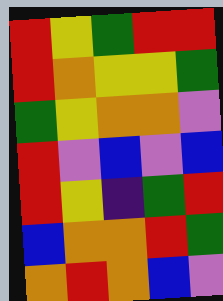[["red", "yellow", "green", "red", "red"], ["red", "orange", "yellow", "yellow", "green"], ["green", "yellow", "orange", "orange", "violet"], ["red", "violet", "blue", "violet", "blue"], ["red", "yellow", "indigo", "green", "red"], ["blue", "orange", "orange", "red", "green"], ["orange", "red", "orange", "blue", "violet"]]